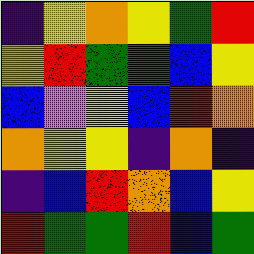[["indigo", "yellow", "orange", "yellow", "green", "red"], ["yellow", "red", "green", "green", "blue", "yellow"], ["blue", "violet", "yellow", "blue", "red", "orange"], ["orange", "yellow", "yellow", "indigo", "orange", "indigo"], ["indigo", "blue", "red", "orange", "blue", "yellow"], ["red", "green", "green", "red", "blue", "green"]]